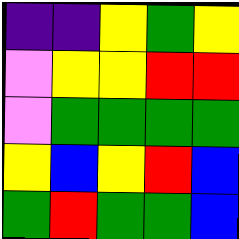[["indigo", "indigo", "yellow", "green", "yellow"], ["violet", "yellow", "yellow", "red", "red"], ["violet", "green", "green", "green", "green"], ["yellow", "blue", "yellow", "red", "blue"], ["green", "red", "green", "green", "blue"]]